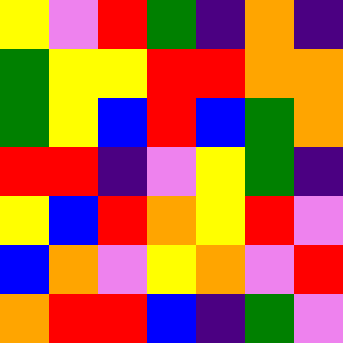[["yellow", "violet", "red", "green", "indigo", "orange", "indigo"], ["green", "yellow", "yellow", "red", "red", "orange", "orange"], ["green", "yellow", "blue", "red", "blue", "green", "orange"], ["red", "red", "indigo", "violet", "yellow", "green", "indigo"], ["yellow", "blue", "red", "orange", "yellow", "red", "violet"], ["blue", "orange", "violet", "yellow", "orange", "violet", "red"], ["orange", "red", "red", "blue", "indigo", "green", "violet"]]